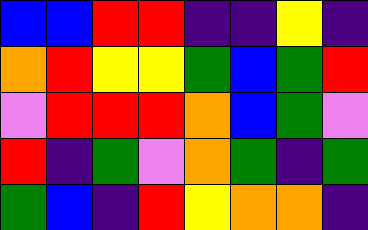[["blue", "blue", "red", "red", "indigo", "indigo", "yellow", "indigo"], ["orange", "red", "yellow", "yellow", "green", "blue", "green", "red"], ["violet", "red", "red", "red", "orange", "blue", "green", "violet"], ["red", "indigo", "green", "violet", "orange", "green", "indigo", "green"], ["green", "blue", "indigo", "red", "yellow", "orange", "orange", "indigo"]]